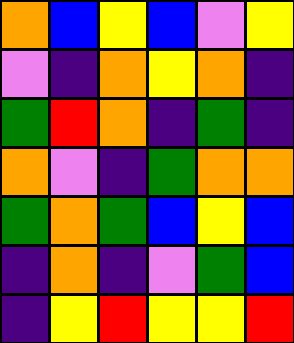[["orange", "blue", "yellow", "blue", "violet", "yellow"], ["violet", "indigo", "orange", "yellow", "orange", "indigo"], ["green", "red", "orange", "indigo", "green", "indigo"], ["orange", "violet", "indigo", "green", "orange", "orange"], ["green", "orange", "green", "blue", "yellow", "blue"], ["indigo", "orange", "indigo", "violet", "green", "blue"], ["indigo", "yellow", "red", "yellow", "yellow", "red"]]